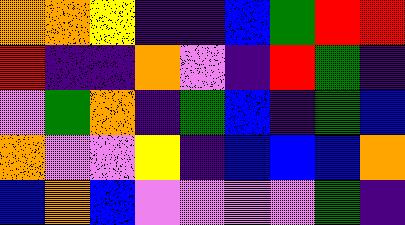[["orange", "orange", "yellow", "indigo", "indigo", "blue", "green", "red", "red"], ["red", "indigo", "indigo", "orange", "violet", "indigo", "red", "green", "indigo"], ["violet", "green", "orange", "indigo", "green", "blue", "indigo", "green", "blue"], ["orange", "violet", "violet", "yellow", "indigo", "blue", "blue", "blue", "orange"], ["blue", "orange", "blue", "violet", "violet", "violet", "violet", "green", "indigo"]]